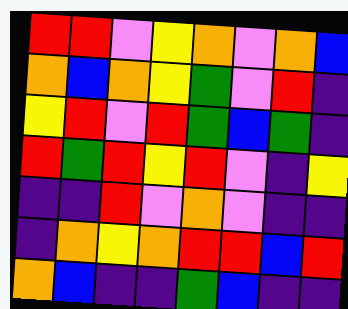[["red", "red", "violet", "yellow", "orange", "violet", "orange", "blue"], ["orange", "blue", "orange", "yellow", "green", "violet", "red", "indigo"], ["yellow", "red", "violet", "red", "green", "blue", "green", "indigo"], ["red", "green", "red", "yellow", "red", "violet", "indigo", "yellow"], ["indigo", "indigo", "red", "violet", "orange", "violet", "indigo", "indigo"], ["indigo", "orange", "yellow", "orange", "red", "red", "blue", "red"], ["orange", "blue", "indigo", "indigo", "green", "blue", "indigo", "indigo"]]